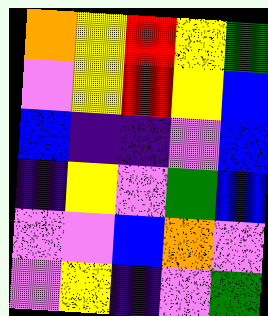[["orange", "yellow", "red", "yellow", "green"], ["violet", "yellow", "red", "yellow", "blue"], ["blue", "indigo", "indigo", "violet", "blue"], ["indigo", "yellow", "violet", "green", "blue"], ["violet", "violet", "blue", "orange", "violet"], ["violet", "yellow", "indigo", "violet", "green"]]